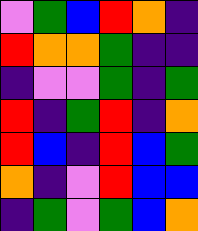[["violet", "green", "blue", "red", "orange", "indigo"], ["red", "orange", "orange", "green", "indigo", "indigo"], ["indigo", "violet", "violet", "green", "indigo", "green"], ["red", "indigo", "green", "red", "indigo", "orange"], ["red", "blue", "indigo", "red", "blue", "green"], ["orange", "indigo", "violet", "red", "blue", "blue"], ["indigo", "green", "violet", "green", "blue", "orange"]]